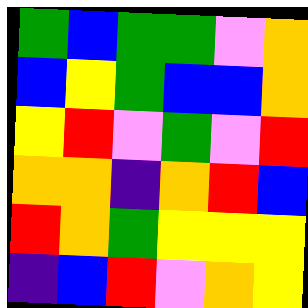[["green", "blue", "green", "green", "violet", "orange"], ["blue", "yellow", "green", "blue", "blue", "orange"], ["yellow", "red", "violet", "green", "violet", "red"], ["orange", "orange", "indigo", "orange", "red", "blue"], ["red", "orange", "green", "yellow", "yellow", "yellow"], ["indigo", "blue", "red", "violet", "orange", "yellow"]]